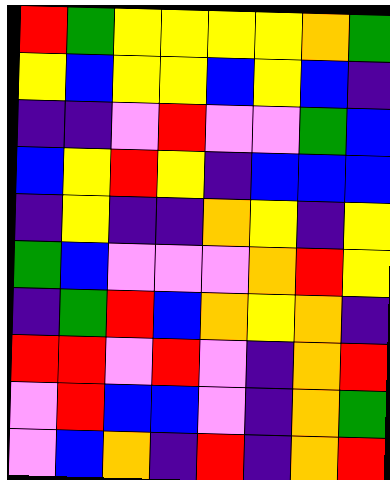[["red", "green", "yellow", "yellow", "yellow", "yellow", "orange", "green"], ["yellow", "blue", "yellow", "yellow", "blue", "yellow", "blue", "indigo"], ["indigo", "indigo", "violet", "red", "violet", "violet", "green", "blue"], ["blue", "yellow", "red", "yellow", "indigo", "blue", "blue", "blue"], ["indigo", "yellow", "indigo", "indigo", "orange", "yellow", "indigo", "yellow"], ["green", "blue", "violet", "violet", "violet", "orange", "red", "yellow"], ["indigo", "green", "red", "blue", "orange", "yellow", "orange", "indigo"], ["red", "red", "violet", "red", "violet", "indigo", "orange", "red"], ["violet", "red", "blue", "blue", "violet", "indigo", "orange", "green"], ["violet", "blue", "orange", "indigo", "red", "indigo", "orange", "red"]]